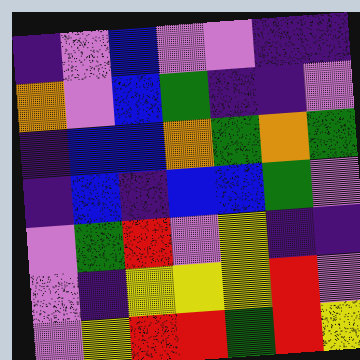[["indigo", "violet", "blue", "violet", "violet", "indigo", "indigo"], ["orange", "violet", "blue", "green", "indigo", "indigo", "violet"], ["indigo", "blue", "blue", "orange", "green", "orange", "green"], ["indigo", "blue", "indigo", "blue", "blue", "green", "violet"], ["violet", "green", "red", "violet", "yellow", "indigo", "indigo"], ["violet", "indigo", "yellow", "yellow", "yellow", "red", "violet"], ["violet", "yellow", "red", "red", "green", "red", "yellow"]]